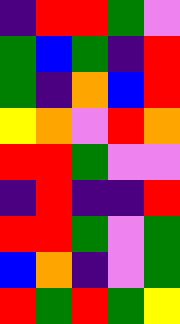[["indigo", "red", "red", "green", "violet"], ["green", "blue", "green", "indigo", "red"], ["green", "indigo", "orange", "blue", "red"], ["yellow", "orange", "violet", "red", "orange"], ["red", "red", "green", "violet", "violet"], ["indigo", "red", "indigo", "indigo", "red"], ["red", "red", "green", "violet", "green"], ["blue", "orange", "indigo", "violet", "green"], ["red", "green", "red", "green", "yellow"]]